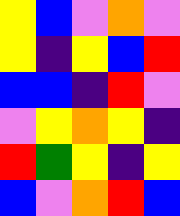[["yellow", "blue", "violet", "orange", "violet"], ["yellow", "indigo", "yellow", "blue", "red"], ["blue", "blue", "indigo", "red", "violet"], ["violet", "yellow", "orange", "yellow", "indigo"], ["red", "green", "yellow", "indigo", "yellow"], ["blue", "violet", "orange", "red", "blue"]]